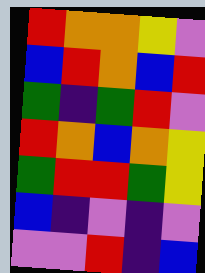[["red", "orange", "orange", "yellow", "violet"], ["blue", "red", "orange", "blue", "red"], ["green", "indigo", "green", "red", "violet"], ["red", "orange", "blue", "orange", "yellow"], ["green", "red", "red", "green", "yellow"], ["blue", "indigo", "violet", "indigo", "violet"], ["violet", "violet", "red", "indigo", "blue"]]